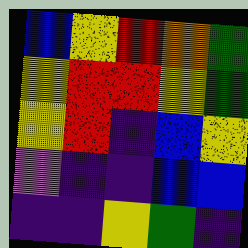[["blue", "yellow", "red", "orange", "green"], ["yellow", "red", "red", "yellow", "green"], ["yellow", "red", "indigo", "blue", "yellow"], ["violet", "indigo", "indigo", "blue", "blue"], ["indigo", "indigo", "yellow", "green", "indigo"]]